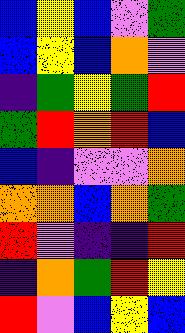[["blue", "yellow", "blue", "violet", "green"], ["blue", "yellow", "blue", "orange", "violet"], ["indigo", "green", "yellow", "green", "red"], ["green", "red", "orange", "red", "blue"], ["blue", "indigo", "violet", "violet", "orange"], ["orange", "orange", "blue", "orange", "green"], ["red", "violet", "indigo", "indigo", "red"], ["indigo", "orange", "green", "red", "yellow"], ["red", "violet", "blue", "yellow", "blue"]]